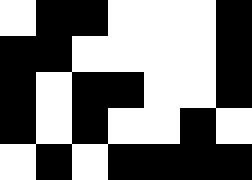[["white", "black", "black", "white", "white", "white", "black"], ["black", "black", "white", "white", "white", "white", "black"], ["black", "white", "black", "black", "white", "white", "black"], ["black", "white", "black", "white", "white", "black", "white"], ["white", "black", "white", "black", "black", "black", "black"]]